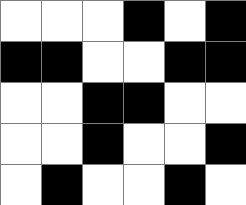[["white", "white", "white", "black", "white", "black"], ["black", "black", "white", "white", "black", "black"], ["white", "white", "black", "black", "white", "white"], ["white", "white", "black", "white", "white", "black"], ["white", "black", "white", "white", "black", "white"]]